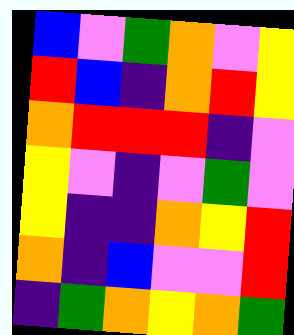[["blue", "violet", "green", "orange", "violet", "yellow"], ["red", "blue", "indigo", "orange", "red", "yellow"], ["orange", "red", "red", "red", "indigo", "violet"], ["yellow", "violet", "indigo", "violet", "green", "violet"], ["yellow", "indigo", "indigo", "orange", "yellow", "red"], ["orange", "indigo", "blue", "violet", "violet", "red"], ["indigo", "green", "orange", "yellow", "orange", "green"]]